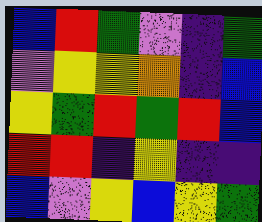[["blue", "red", "green", "violet", "indigo", "green"], ["violet", "yellow", "yellow", "orange", "indigo", "blue"], ["yellow", "green", "red", "green", "red", "blue"], ["red", "red", "indigo", "yellow", "indigo", "indigo"], ["blue", "violet", "yellow", "blue", "yellow", "green"]]